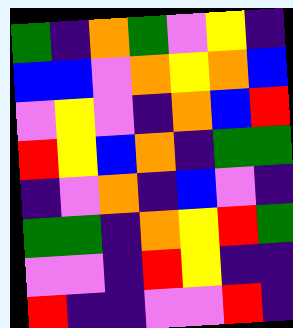[["green", "indigo", "orange", "green", "violet", "yellow", "indigo"], ["blue", "blue", "violet", "orange", "yellow", "orange", "blue"], ["violet", "yellow", "violet", "indigo", "orange", "blue", "red"], ["red", "yellow", "blue", "orange", "indigo", "green", "green"], ["indigo", "violet", "orange", "indigo", "blue", "violet", "indigo"], ["green", "green", "indigo", "orange", "yellow", "red", "green"], ["violet", "violet", "indigo", "red", "yellow", "indigo", "indigo"], ["red", "indigo", "indigo", "violet", "violet", "red", "indigo"]]